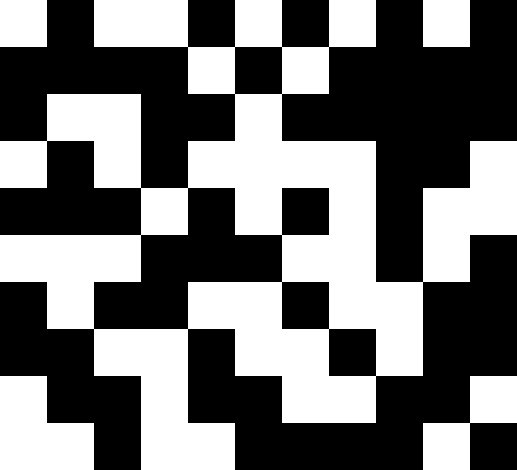[["white", "black", "white", "white", "black", "white", "black", "white", "black", "white", "black"], ["black", "black", "black", "black", "white", "black", "white", "black", "black", "black", "black"], ["black", "white", "white", "black", "black", "white", "black", "black", "black", "black", "black"], ["white", "black", "white", "black", "white", "white", "white", "white", "black", "black", "white"], ["black", "black", "black", "white", "black", "white", "black", "white", "black", "white", "white"], ["white", "white", "white", "black", "black", "black", "white", "white", "black", "white", "black"], ["black", "white", "black", "black", "white", "white", "black", "white", "white", "black", "black"], ["black", "black", "white", "white", "black", "white", "white", "black", "white", "black", "black"], ["white", "black", "black", "white", "black", "black", "white", "white", "black", "black", "white"], ["white", "white", "black", "white", "white", "black", "black", "black", "black", "white", "black"]]